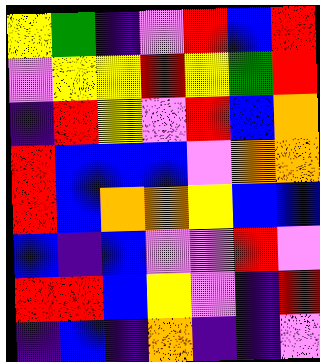[["yellow", "green", "indigo", "violet", "red", "blue", "red"], ["violet", "yellow", "yellow", "red", "yellow", "green", "red"], ["indigo", "red", "yellow", "violet", "red", "blue", "orange"], ["red", "blue", "blue", "blue", "violet", "orange", "orange"], ["red", "blue", "orange", "orange", "yellow", "blue", "blue"], ["blue", "indigo", "blue", "violet", "violet", "red", "violet"], ["red", "red", "blue", "yellow", "violet", "indigo", "red"], ["indigo", "blue", "indigo", "orange", "indigo", "indigo", "violet"]]